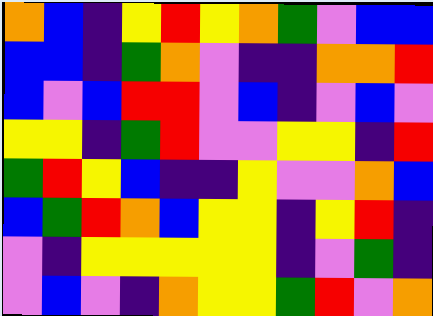[["orange", "blue", "indigo", "yellow", "red", "yellow", "orange", "green", "violet", "blue", "blue"], ["blue", "blue", "indigo", "green", "orange", "violet", "indigo", "indigo", "orange", "orange", "red"], ["blue", "violet", "blue", "red", "red", "violet", "blue", "indigo", "violet", "blue", "violet"], ["yellow", "yellow", "indigo", "green", "red", "violet", "violet", "yellow", "yellow", "indigo", "red"], ["green", "red", "yellow", "blue", "indigo", "indigo", "yellow", "violet", "violet", "orange", "blue"], ["blue", "green", "red", "orange", "blue", "yellow", "yellow", "indigo", "yellow", "red", "indigo"], ["violet", "indigo", "yellow", "yellow", "yellow", "yellow", "yellow", "indigo", "violet", "green", "indigo"], ["violet", "blue", "violet", "indigo", "orange", "yellow", "yellow", "green", "red", "violet", "orange"]]